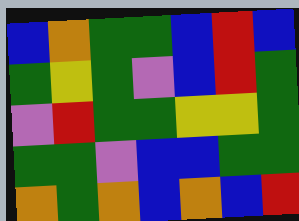[["blue", "orange", "green", "green", "blue", "red", "blue"], ["green", "yellow", "green", "violet", "blue", "red", "green"], ["violet", "red", "green", "green", "yellow", "yellow", "green"], ["green", "green", "violet", "blue", "blue", "green", "green"], ["orange", "green", "orange", "blue", "orange", "blue", "red"]]